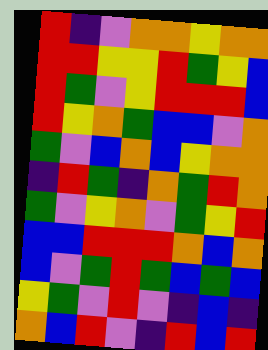[["red", "indigo", "violet", "orange", "orange", "yellow", "orange", "orange"], ["red", "red", "yellow", "yellow", "red", "green", "yellow", "blue"], ["red", "green", "violet", "yellow", "red", "red", "red", "blue"], ["red", "yellow", "orange", "green", "blue", "blue", "violet", "orange"], ["green", "violet", "blue", "orange", "blue", "yellow", "orange", "orange"], ["indigo", "red", "green", "indigo", "orange", "green", "red", "orange"], ["green", "violet", "yellow", "orange", "violet", "green", "yellow", "red"], ["blue", "blue", "red", "red", "red", "orange", "blue", "orange"], ["blue", "violet", "green", "red", "green", "blue", "green", "blue"], ["yellow", "green", "violet", "red", "violet", "indigo", "blue", "indigo"], ["orange", "blue", "red", "violet", "indigo", "red", "blue", "red"]]